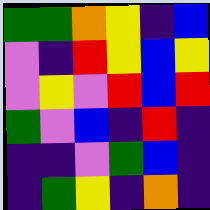[["green", "green", "orange", "yellow", "indigo", "blue"], ["violet", "indigo", "red", "yellow", "blue", "yellow"], ["violet", "yellow", "violet", "red", "blue", "red"], ["green", "violet", "blue", "indigo", "red", "indigo"], ["indigo", "indigo", "violet", "green", "blue", "indigo"], ["indigo", "green", "yellow", "indigo", "orange", "indigo"]]